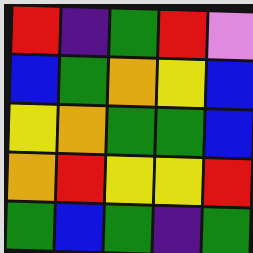[["red", "indigo", "green", "red", "violet"], ["blue", "green", "orange", "yellow", "blue"], ["yellow", "orange", "green", "green", "blue"], ["orange", "red", "yellow", "yellow", "red"], ["green", "blue", "green", "indigo", "green"]]